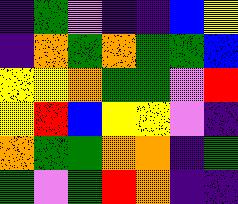[["indigo", "green", "violet", "indigo", "indigo", "blue", "yellow"], ["indigo", "orange", "green", "orange", "green", "green", "blue"], ["yellow", "yellow", "orange", "green", "green", "violet", "red"], ["yellow", "red", "blue", "yellow", "yellow", "violet", "indigo"], ["orange", "green", "green", "orange", "orange", "indigo", "green"], ["green", "violet", "green", "red", "orange", "indigo", "indigo"]]